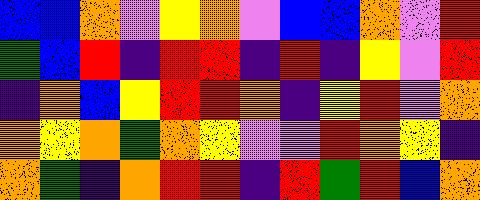[["blue", "blue", "orange", "violet", "yellow", "orange", "violet", "blue", "blue", "orange", "violet", "red"], ["green", "blue", "red", "indigo", "red", "red", "indigo", "red", "indigo", "yellow", "violet", "red"], ["indigo", "orange", "blue", "yellow", "red", "red", "orange", "indigo", "yellow", "red", "violet", "orange"], ["orange", "yellow", "orange", "green", "orange", "yellow", "violet", "violet", "red", "orange", "yellow", "indigo"], ["orange", "green", "indigo", "orange", "red", "red", "indigo", "red", "green", "red", "blue", "orange"]]